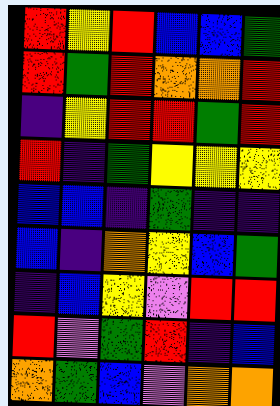[["red", "yellow", "red", "blue", "blue", "green"], ["red", "green", "red", "orange", "orange", "red"], ["indigo", "yellow", "red", "red", "green", "red"], ["red", "indigo", "green", "yellow", "yellow", "yellow"], ["blue", "blue", "indigo", "green", "indigo", "indigo"], ["blue", "indigo", "orange", "yellow", "blue", "green"], ["indigo", "blue", "yellow", "violet", "red", "red"], ["red", "violet", "green", "red", "indigo", "blue"], ["orange", "green", "blue", "violet", "orange", "orange"]]